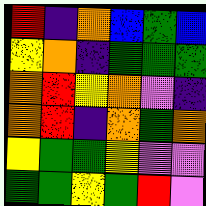[["red", "indigo", "orange", "blue", "green", "blue"], ["yellow", "orange", "indigo", "green", "green", "green"], ["orange", "red", "yellow", "orange", "violet", "indigo"], ["orange", "red", "indigo", "orange", "green", "orange"], ["yellow", "green", "green", "yellow", "violet", "violet"], ["green", "green", "yellow", "green", "red", "violet"]]